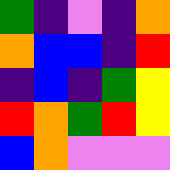[["green", "indigo", "violet", "indigo", "orange"], ["orange", "blue", "blue", "indigo", "red"], ["indigo", "blue", "indigo", "green", "yellow"], ["red", "orange", "green", "red", "yellow"], ["blue", "orange", "violet", "violet", "violet"]]